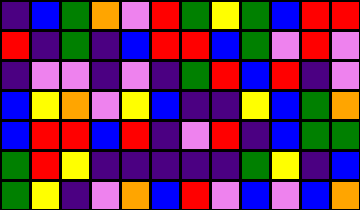[["indigo", "blue", "green", "orange", "violet", "red", "green", "yellow", "green", "blue", "red", "red"], ["red", "indigo", "green", "indigo", "blue", "red", "red", "blue", "green", "violet", "red", "violet"], ["indigo", "violet", "violet", "indigo", "violet", "indigo", "green", "red", "blue", "red", "indigo", "violet"], ["blue", "yellow", "orange", "violet", "yellow", "blue", "indigo", "indigo", "yellow", "blue", "green", "orange"], ["blue", "red", "red", "blue", "red", "indigo", "violet", "red", "indigo", "blue", "green", "green"], ["green", "red", "yellow", "indigo", "indigo", "indigo", "indigo", "indigo", "green", "yellow", "indigo", "blue"], ["green", "yellow", "indigo", "violet", "orange", "blue", "red", "violet", "blue", "violet", "blue", "orange"]]